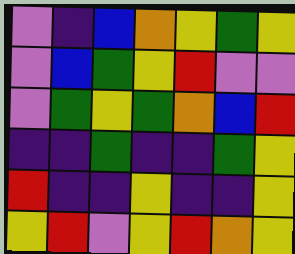[["violet", "indigo", "blue", "orange", "yellow", "green", "yellow"], ["violet", "blue", "green", "yellow", "red", "violet", "violet"], ["violet", "green", "yellow", "green", "orange", "blue", "red"], ["indigo", "indigo", "green", "indigo", "indigo", "green", "yellow"], ["red", "indigo", "indigo", "yellow", "indigo", "indigo", "yellow"], ["yellow", "red", "violet", "yellow", "red", "orange", "yellow"]]